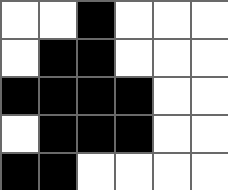[["white", "white", "black", "white", "white", "white"], ["white", "black", "black", "white", "white", "white"], ["black", "black", "black", "black", "white", "white"], ["white", "black", "black", "black", "white", "white"], ["black", "black", "white", "white", "white", "white"]]